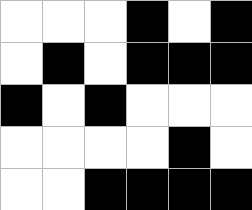[["white", "white", "white", "black", "white", "black"], ["white", "black", "white", "black", "black", "black"], ["black", "white", "black", "white", "white", "white"], ["white", "white", "white", "white", "black", "white"], ["white", "white", "black", "black", "black", "black"]]